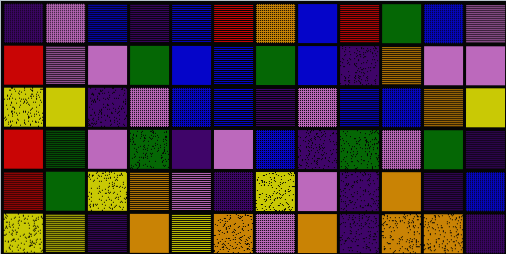[["indigo", "violet", "blue", "indigo", "blue", "red", "orange", "blue", "red", "green", "blue", "violet"], ["red", "violet", "violet", "green", "blue", "blue", "green", "blue", "indigo", "orange", "violet", "violet"], ["yellow", "yellow", "indigo", "violet", "blue", "blue", "indigo", "violet", "blue", "blue", "orange", "yellow"], ["red", "green", "violet", "green", "indigo", "violet", "blue", "indigo", "green", "violet", "green", "indigo"], ["red", "green", "yellow", "orange", "violet", "indigo", "yellow", "violet", "indigo", "orange", "indigo", "blue"], ["yellow", "yellow", "indigo", "orange", "yellow", "orange", "violet", "orange", "indigo", "orange", "orange", "indigo"]]